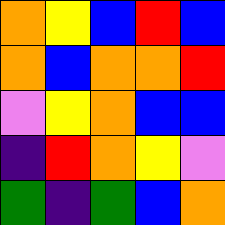[["orange", "yellow", "blue", "red", "blue"], ["orange", "blue", "orange", "orange", "red"], ["violet", "yellow", "orange", "blue", "blue"], ["indigo", "red", "orange", "yellow", "violet"], ["green", "indigo", "green", "blue", "orange"]]